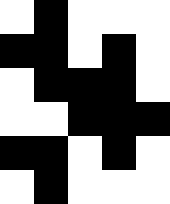[["white", "black", "white", "white", "white"], ["black", "black", "white", "black", "white"], ["white", "black", "black", "black", "white"], ["white", "white", "black", "black", "black"], ["black", "black", "white", "black", "white"], ["white", "black", "white", "white", "white"]]